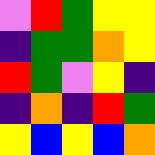[["violet", "red", "green", "yellow", "yellow"], ["indigo", "green", "green", "orange", "yellow"], ["red", "green", "violet", "yellow", "indigo"], ["indigo", "orange", "indigo", "red", "green"], ["yellow", "blue", "yellow", "blue", "orange"]]